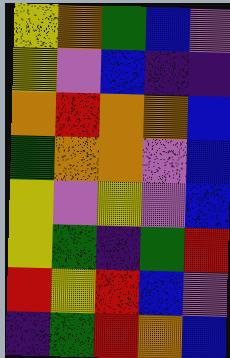[["yellow", "orange", "green", "blue", "violet"], ["yellow", "violet", "blue", "indigo", "indigo"], ["orange", "red", "orange", "orange", "blue"], ["green", "orange", "orange", "violet", "blue"], ["yellow", "violet", "yellow", "violet", "blue"], ["yellow", "green", "indigo", "green", "red"], ["red", "yellow", "red", "blue", "violet"], ["indigo", "green", "red", "orange", "blue"]]